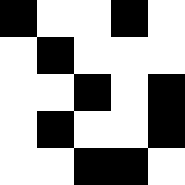[["black", "white", "white", "black", "white"], ["white", "black", "white", "white", "white"], ["white", "white", "black", "white", "black"], ["white", "black", "white", "white", "black"], ["white", "white", "black", "black", "white"]]